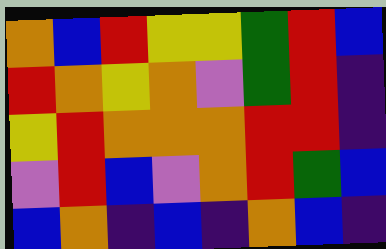[["orange", "blue", "red", "yellow", "yellow", "green", "red", "blue"], ["red", "orange", "yellow", "orange", "violet", "green", "red", "indigo"], ["yellow", "red", "orange", "orange", "orange", "red", "red", "indigo"], ["violet", "red", "blue", "violet", "orange", "red", "green", "blue"], ["blue", "orange", "indigo", "blue", "indigo", "orange", "blue", "indigo"]]